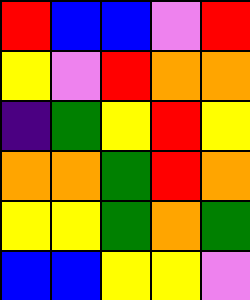[["red", "blue", "blue", "violet", "red"], ["yellow", "violet", "red", "orange", "orange"], ["indigo", "green", "yellow", "red", "yellow"], ["orange", "orange", "green", "red", "orange"], ["yellow", "yellow", "green", "orange", "green"], ["blue", "blue", "yellow", "yellow", "violet"]]